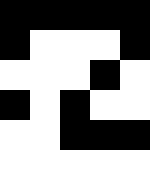[["black", "black", "black", "black", "black"], ["black", "white", "white", "white", "black"], ["white", "white", "white", "black", "white"], ["black", "white", "black", "white", "white"], ["white", "white", "black", "black", "black"], ["white", "white", "white", "white", "white"]]